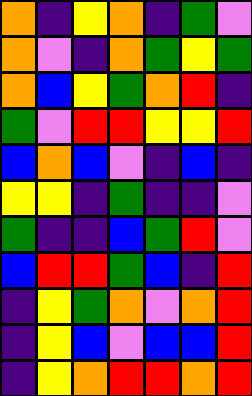[["orange", "indigo", "yellow", "orange", "indigo", "green", "violet"], ["orange", "violet", "indigo", "orange", "green", "yellow", "green"], ["orange", "blue", "yellow", "green", "orange", "red", "indigo"], ["green", "violet", "red", "red", "yellow", "yellow", "red"], ["blue", "orange", "blue", "violet", "indigo", "blue", "indigo"], ["yellow", "yellow", "indigo", "green", "indigo", "indigo", "violet"], ["green", "indigo", "indigo", "blue", "green", "red", "violet"], ["blue", "red", "red", "green", "blue", "indigo", "red"], ["indigo", "yellow", "green", "orange", "violet", "orange", "red"], ["indigo", "yellow", "blue", "violet", "blue", "blue", "red"], ["indigo", "yellow", "orange", "red", "red", "orange", "red"]]